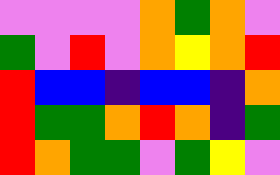[["violet", "violet", "violet", "violet", "orange", "green", "orange", "violet"], ["green", "violet", "red", "violet", "orange", "yellow", "orange", "red"], ["red", "blue", "blue", "indigo", "blue", "blue", "indigo", "orange"], ["red", "green", "green", "orange", "red", "orange", "indigo", "green"], ["red", "orange", "green", "green", "violet", "green", "yellow", "violet"]]